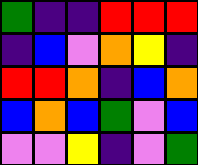[["green", "indigo", "indigo", "red", "red", "red"], ["indigo", "blue", "violet", "orange", "yellow", "indigo"], ["red", "red", "orange", "indigo", "blue", "orange"], ["blue", "orange", "blue", "green", "violet", "blue"], ["violet", "violet", "yellow", "indigo", "violet", "green"]]